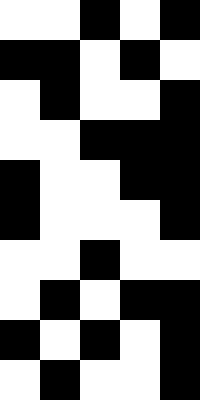[["white", "white", "black", "white", "black"], ["black", "black", "white", "black", "white"], ["white", "black", "white", "white", "black"], ["white", "white", "black", "black", "black"], ["black", "white", "white", "black", "black"], ["black", "white", "white", "white", "black"], ["white", "white", "black", "white", "white"], ["white", "black", "white", "black", "black"], ["black", "white", "black", "white", "black"], ["white", "black", "white", "white", "black"]]